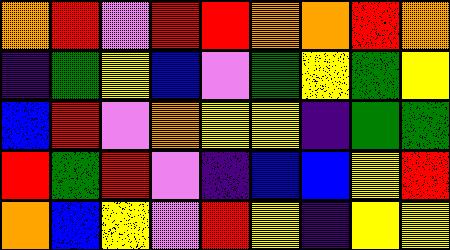[["orange", "red", "violet", "red", "red", "orange", "orange", "red", "orange"], ["indigo", "green", "yellow", "blue", "violet", "green", "yellow", "green", "yellow"], ["blue", "red", "violet", "orange", "yellow", "yellow", "indigo", "green", "green"], ["red", "green", "red", "violet", "indigo", "blue", "blue", "yellow", "red"], ["orange", "blue", "yellow", "violet", "red", "yellow", "indigo", "yellow", "yellow"]]